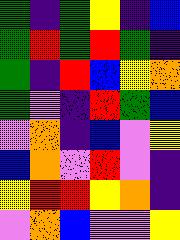[["green", "indigo", "green", "yellow", "indigo", "blue"], ["green", "red", "green", "red", "green", "indigo"], ["green", "indigo", "red", "blue", "yellow", "orange"], ["green", "violet", "indigo", "red", "green", "blue"], ["violet", "orange", "indigo", "blue", "violet", "yellow"], ["blue", "orange", "violet", "red", "violet", "indigo"], ["yellow", "red", "red", "yellow", "orange", "indigo"], ["violet", "orange", "blue", "violet", "violet", "yellow"]]